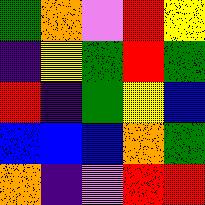[["green", "orange", "violet", "red", "yellow"], ["indigo", "yellow", "green", "red", "green"], ["red", "indigo", "green", "yellow", "blue"], ["blue", "blue", "blue", "orange", "green"], ["orange", "indigo", "violet", "red", "red"]]